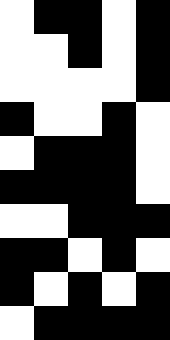[["white", "black", "black", "white", "black"], ["white", "white", "black", "white", "black"], ["white", "white", "white", "white", "black"], ["black", "white", "white", "black", "white"], ["white", "black", "black", "black", "white"], ["black", "black", "black", "black", "white"], ["white", "white", "black", "black", "black"], ["black", "black", "white", "black", "white"], ["black", "white", "black", "white", "black"], ["white", "black", "black", "black", "black"]]